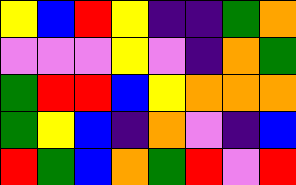[["yellow", "blue", "red", "yellow", "indigo", "indigo", "green", "orange"], ["violet", "violet", "violet", "yellow", "violet", "indigo", "orange", "green"], ["green", "red", "red", "blue", "yellow", "orange", "orange", "orange"], ["green", "yellow", "blue", "indigo", "orange", "violet", "indigo", "blue"], ["red", "green", "blue", "orange", "green", "red", "violet", "red"]]